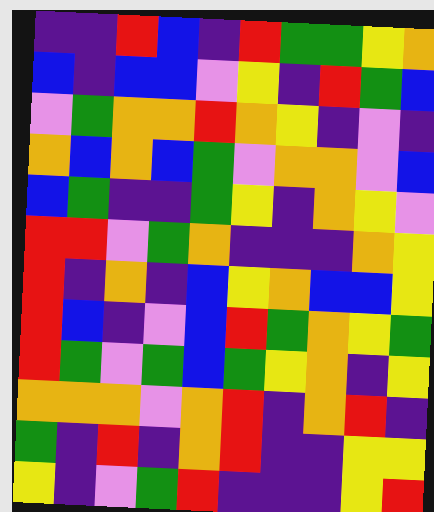[["indigo", "indigo", "red", "blue", "indigo", "red", "green", "green", "yellow", "orange"], ["blue", "indigo", "blue", "blue", "violet", "yellow", "indigo", "red", "green", "blue"], ["violet", "green", "orange", "orange", "red", "orange", "yellow", "indigo", "violet", "indigo"], ["orange", "blue", "orange", "blue", "green", "violet", "orange", "orange", "violet", "blue"], ["blue", "green", "indigo", "indigo", "green", "yellow", "indigo", "orange", "yellow", "violet"], ["red", "red", "violet", "green", "orange", "indigo", "indigo", "indigo", "orange", "yellow"], ["red", "indigo", "orange", "indigo", "blue", "yellow", "orange", "blue", "blue", "yellow"], ["red", "blue", "indigo", "violet", "blue", "red", "green", "orange", "yellow", "green"], ["red", "green", "violet", "green", "blue", "green", "yellow", "orange", "indigo", "yellow"], ["orange", "orange", "orange", "violet", "orange", "red", "indigo", "orange", "red", "indigo"], ["green", "indigo", "red", "indigo", "orange", "red", "indigo", "indigo", "yellow", "yellow"], ["yellow", "indigo", "violet", "green", "red", "indigo", "indigo", "indigo", "yellow", "red"]]